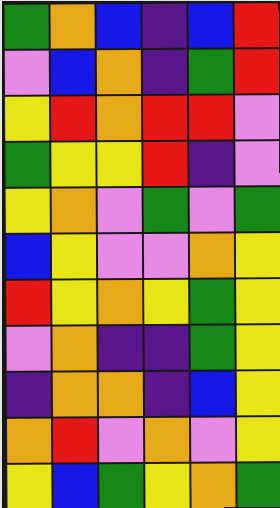[["green", "orange", "blue", "indigo", "blue", "red"], ["violet", "blue", "orange", "indigo", "green", "red"], ["yellow", "red", "orange", "red", "red", "violet"], ["green", "yellow", "yellow", "red", "indigo", "violet"], ["yellow", "orange", "violet", "green", "violet", "green"], ["blue", "yellow", "violet", "violet", "orange", "yellow"], ["red", "yellow", "orange", "yellow", "green", "yellow"], ["violet", "orange", "indigo", "indigo", "green", "yellow"], ["indigo", "orange", "orange", "indigo", "blue", "yellow"], ["orange", "red", "violet", "orange", "violet", "yellow"], ["yellow", "blue", "green", "yellow", "orange", "green"]]